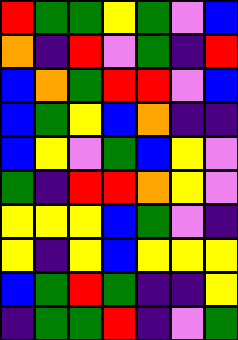[["red", "green", "green", "yellow", "green", "violet", "blue"], ["orange", "indigo", "red", "violet", "green", "indigo", "red"], ["blue", "orange", "green", "red", "red", "violet", "blue"], ["blue", "green", "yellow", "blue", "orange", "indigo", "indigo"], ["blue", "yellow", "violet", "green", "blue", "yellow", "violet"], ["green", "indigo", "red", "red", "orange", "yellow", "violet"], ["yellow", "yellow", "yellow", "blue", "green", "violet", "indigo"], ["yellow", "indigo", "yellow", "blue", "yellow", "yellow", "yellow"], ["blue", "green", "red", "green", "indigo", "indigo", "yellow"], ["indigo", "green", "green", "red", "indigo", "violet", "green"]]